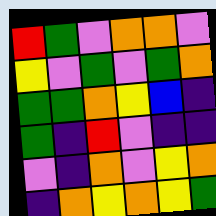[["red", "green", "violet", "orange", "orange", "violet"], ["yellow", "violet", "green", "violet", "green", "orange"], ["green", "green", "orange", "yellow", "blue", "indigo"], ["green", "indigo", "red", "violet", "indigo", "indigo"], ["violet", "indigo", "orange", "violet", "yellow", "orange"], ["indigo", "orange", "yellow", "orange", "yellow", "green"]]